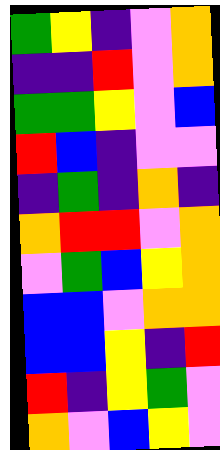[["green", "yellow", "indigo", "violet", "orange"], ["indigo", "indigo", "red", "violet", "orange"], ["green", "green", "yellow", "violet", "blue"], ["red", "blue", "indigo", "violet", "violet"], ["indigo", "green", "indigo", "orange", "indigo"], ["orange", "red", "red", "violet", "orange"], ["violet", "green", "blue", "yellow", "orange"], ["blue", "blue", "violet", "orange", "orange"], ["blue", "blue", "yellow", "indigo", "red"], ["red", "indigo", "yellow", "green", "violet"], ["orange", "violet", "blue", "yellow", "violet"]]